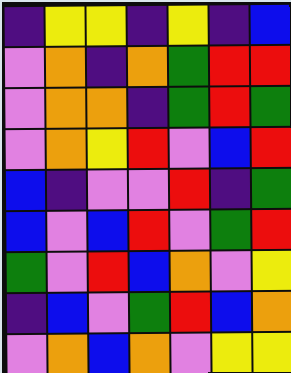[["indigo", "yellow", "yellow", "indigo", "yellow", "indigo", "blue"], ["violet", "orange", "indigo", "orange", "green", "red", "red"], ["violet", "orange", "orange", "indigo", "green", "red", "green"], ["violet", "orange", "yellow", "red", "violet", "blue", "red"], ["blue", "indigo", "violet", "violet", "red", "indigo", "green"], ["blue", "violet", "blue", "red", "violet", "green", "red"], ["green", "violet", "red", "blue", "orange", "violet", "yellow"], ["indigo", "blue", "violet", "green", "red", "blue", "orange"], ["violet", "orange", "blue", "orange", "violet", "yellow", "yellow"]]